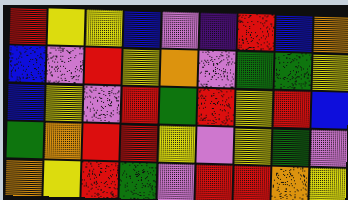[["red", "yellow", "yellow", "blue", "violet", "indigo", "red", "blue", "orange"], ["blue", "violet", "red", "yellow", "orange", "violet", "green", "green", "yellow"], ["blue", "yellow", "violet", "red", "green", "red", "yellow", "red", "blue"], ["green", "orange", "red", "red", "yellow", "violet", "yellow", "green", "violet"], ["orange", "yellow", "red", "green", "violet", "red", "red", "orange", "yellow"]]